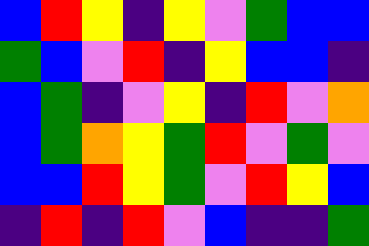[["blue", "red", "yellow", "indigo", "yellow", "violet", "green", "blue", "blue"], ["green", "blue", "violet", "red", "indigo", "yellow", "blue", "blue", "indigo"], ["blue", "green", "indigo", "violet", "yellow", "indigo", "red", "violet", "orange"], ["blue", "green", "orange", "yellow", "green", "red", "violet", "green", "violet"], ["blue", "blue", "red", "yellow", "green", "violet", "red", "yellow", "blue"], ["indigo", "red", "indigo", "red", "violet", "blue", "indigo", "indigo", "green"]]